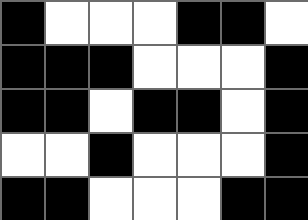[["black", "white", "white", "white", "black", "black", "white"], ["black", "black", "black", "white", "white", "white", "black"], ["black", "black", "white", "black", "black", "white", "black"], ["white", "white", "black", "white", "white", "white", "black"], ["black", "black", "white", "white", "white", "black", "black"]]